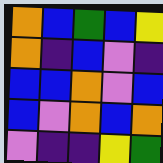[["orange", "blue", "green", "blue", "yellow"], ["orange", "indigo", "blue", "violet", "indigo"], ["blue", "blue", "orange", "violet", "blue"], ["blue", "violet", "orange", "blue", "orange"], ["violet", "indigo", "indigo", "yellow", "green"]]